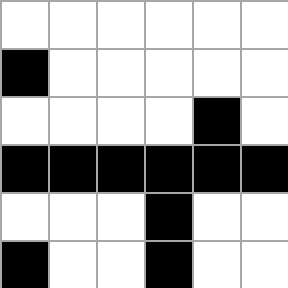[["white", "white", "white", "white", "white", "white"], ["black", "white", "white", "white", "white", "white"], ["white", "white", "white", "white", "black", "white"], ["black", "black", "black", "black", "black", "black"], ["white", "white", "white", "black", "white", "white"], ["black", "white", "white", "black", "white", "white"]]